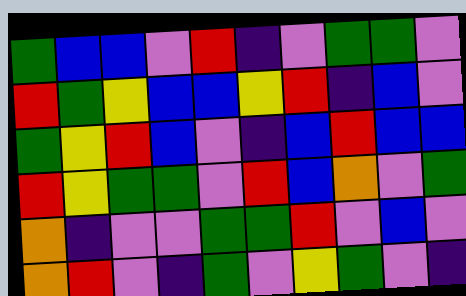[["green", "blue", "blue", "violet", "red", "indigo", "violet", "green", "green", "violet"], ["red", "green", "yellow", "blue", "blue", "yellow", "red", "indigo", "blue", "violet"], ["green", "yellow", "red", "blue", "violet", "indigo", "blue", "red", "blue", "blue"], ["red", "yellow", "green", "green", "violet", "red", "blue", "orange", "violet", "green"], ["orange", "indigo", "violet", "violet", "green", "green", "red", "violet", "blue", "violet"], ["orange", "red", "violet", "indigo", "green", "violet", "yellow", "green", "violet", "indigo"]]